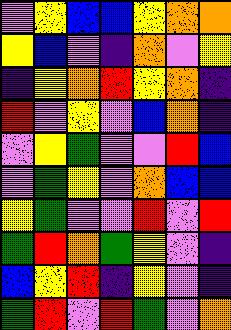[["violet", "yellow", "blue", "blue", "yellow", "orange", "orange"], ["yellow", "blue", "violet", "indigo", "orange", "violet", "yellow"], ["indigo", "yellow", "orange", "red", "yellow", "orange", "indigo"], ["red", "violet", "yellow", "violet", "blue", "orange", "indigo"], ["violet", "yellow", "green", "violet", "violet", "red", "blue"], ["violet", "green", "yellow", "violet", "orange", "blue", "blue"], ["yellow", "green", "violet", "violet", "red", "violet", "red"], ["green", "red", "orange", "green", "yellow", "violet", "indigo"], ["blue", "yellow", "red", "indigo", "yellow", "violet", "indigo"], ["green", "red", "violet", "red", "green", "violet", "orange"]]